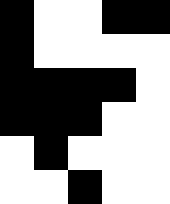[["black", "white", "white", "black", "black"], ["black", "white", "white", "white", "white"], ["black", "black", "black", "black", "white"], ["black", "black", "black", "white", "white"], ["white", "black", "white", "white", "white"], ["white", "white", "black", "white", "white"]]